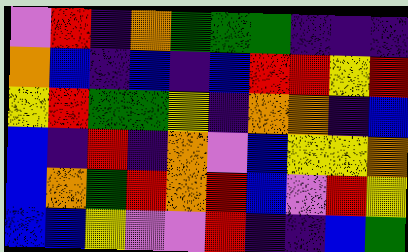[["violet", "red", "indigo", "orange", "green", "green", "green", "indigo", "indigo", "indigo"], ["orange", "blue", "indigo", "blue", "indigo", "blue", "red", "red", "yellow", "red"], ["yellow", "red", "green", "green", "yellow", "indigo", "orange", "orange", "indigo", "blue"], ["blue", "indigo", "red", "indigo", "orange", "violet", "blue", "yellow", "yellow", "orange"], ["blue", "orange", "green", "red", "orange", "red", "blue", "violet", "red", "yellow"], ["blue", "blue", "yellow", "violet", "violet", "red", "indigo", "indigo", "blue", "green"]]